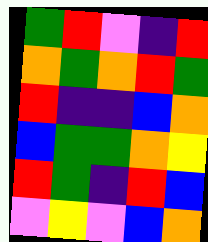[["green", "red", "violet", "indigo", "red"], ["orange", "green", "orange", "red", "green"], ["red", "indigo", "indigo", "blue", "orange"], ["blue", "green", "green", "orange", "yellow"], ["red", "green", "indigo", "red", "blue"], ["violet", "yellow", "violet", "blue", "orange"]]